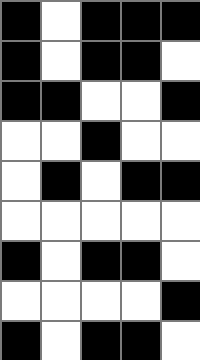[["black", "white", "black", "black", "black"], ["black", "white", "black", "black", "white"], ["black", "black", "white", "white", "black"], ["white", "white", "black", "white", "white"], ["white", "black", "white", "black", "black"], ["white", "white", "white", "white", "white"], ["black", "white", "black", "black", "white"], ["white", "white", "white", "white", "black"], ["black", "white", "black", "black", "white"]]